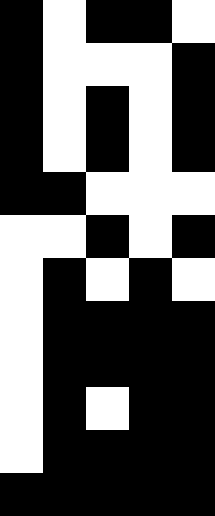[["black", "white", "black", "black", "white"], ["black", "white", "white", "white", "black"], ["black", "white", "black", "white", "black"], ["black", "white", "black", "white", "black"], ["black", "black", "white", "white", "white"], ["white", "white", "black", "white", "black"], ["white", "black", "white", "black", "white"], ["white", "black", "black", "black", "black"], ["white", "black", "black", "black", "black"], ["white", "black", "white", "black", "black"], ["white", "black", "black", "black", "black"], ["black", "black", "black", "black", "black"]]